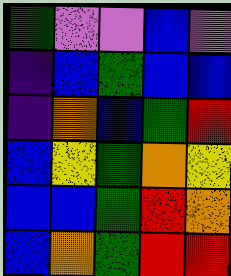[["green", "violet", "violet", "blue", "violet"], ["indigo", "blue", "green", "blue", "blue"], ["indigo", "orange", "blue", "green", "red"], ["blue", "yellow", "green", "orange", "yellow"], ["blue", "blue", "green", "red", "orange"], ["blue", "orange", "green", "red", "red"]]